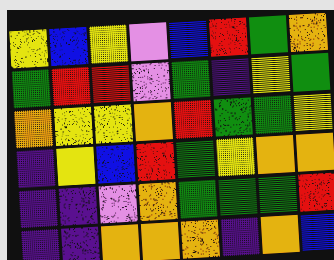[["yellow", "blue", "yellow", "violet", "blue", "red", "green", "orange"], ["green", "red", "red", "violet", "green", "indigo", "yellow", "green"], ["orange", "yellow", "yellow", "orange", "red", "green", "green", "yellow"], ["indigo", "yellow", "blue", "red", "green", "yellow", "orange", "orange"], ["indigo", "indigo", "violet", "orange", "green", "green", "green", "red"], ["indigo", "indigo", "orange", "orange", "orange", "indigo", "orange", "blue"]]